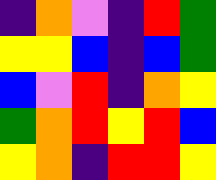[["indigo", "orange", "violet", "indigo", "red", "green"], ["yellow", "yellow", "blue", "indigo", "blue", "green"], ["blue", "violet", "red", "indigo", "orange", "yellow"], ["green", "orange", "red", "yellow", "red", "blue"], ["yellow", "orange", "indigo", "red", "red", "yellow"]]